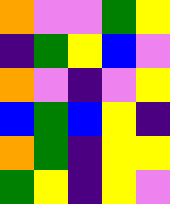[["orange", "violet", "violet", "green", "yellow"], ["indigo", "green", "yellow", "blue", "violet"], ["orange", "violet", "indigo", "violet", "yellow"], ["blue", "green", "blue", "yellow", "indigo"], ["orange", "green", "indigo", "yellow", "yellow"], ["green", "yellow", "indigo", "yellow", "violet"]]